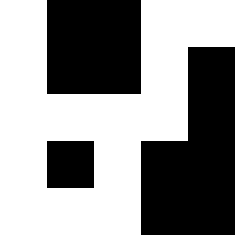[["white", "black", "black", "white", "white"], ["white", "black", "black", "white", "black"], ["white", "white", "white", "white", "black"], ["white", "black", "white", "black", "black"], ["white", "white", "white", "black", "black"]]